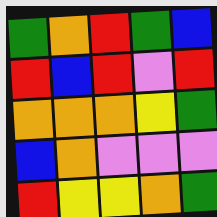[["green", "orange", "red", "green", "blue"], ["red", "blue", "red", "violet", "red"], ["orange", "orange", "orange", "yellow", "green"], ["blue", "orange", "violet", "violet", "violet"], ["red", "yellow", "yellow", "orange", "green"]]